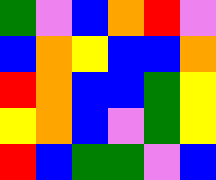[["green", "violet", "blue", "orange", "red", "violet"], ["blue", "orange", "yellow", "blue", "blue", "orange"], ["red", "orange", "blue", "blue", "green", "yellow"], ["yellow", "orange", "blue", "violet", "green", "yellow"], ["red", "blue", "green", "green", "violet", "blue"]]